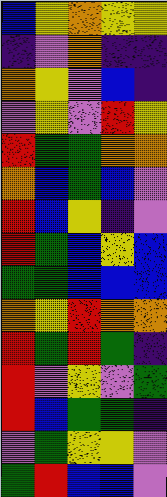[["blue", "yellow", "orange", "yellow", "yellow"], ["indigo", "violet", "orange", "indigo", "indigo"], ["orange", "yellow", "violet", "blue", "indigo"], ["violet", "yellow", "violet", "red", "yellow"], ["red", "green", "green", "orange", "orange"], ["orange", "blue", "green", "blue", "violet"], ["red", "blue", "yellow", "indigo", "violet"], ["red", "green", "blue", "yellow", "blue"], ["green", "green", "blue", "blue", "blue"], ["orange", "yellow", "red", "orange", "orange"], ["red", "green", "red", "green", "indigo"], ["red", "violet", "yellow", "violet", "green"], ["red", "blue", "green", "green", "indigo"], ["violet", "green", "yellow", "yellow", "violet"], ["green", "red", "blue", "blue", "violet"]]